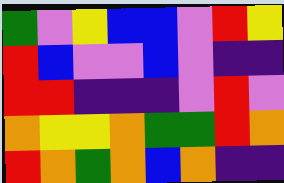[["green", "violet", "yellow", "blue", "blue", "violet", "red", "yellow"], ["red", "blue", "violet", "violet", "blue", "violet", "indigo", "indigo"], ["red", "red", "indigo", "indigo", "indigo", "violet", "red", "violet"], ["orange", "yellow", "yellow", "orange", "green", "green", "red", "orange"], ["red", "orange", "green", "orange", "blue", "orange", "indigo", "indigo"]]